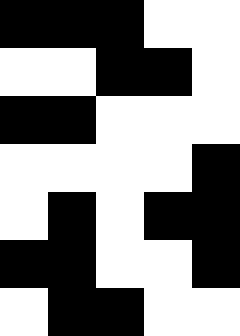[["black", "black", "black", "white", "white"], ["white", "white", "black", "black", "white"], ["black", "black", "white", "white", "white"], ["white", "white", "white", "white", "black"], ["white", "black", "white", "black", "black"], ["black", "black", "white", "white", "black"], ["white", "black", "black", "white", "white"]]